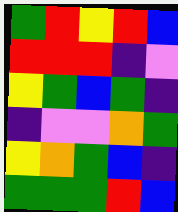[["green", "red", "yellow", "red", "blue"], ["red", "red", "red", "indigo", "violet"], ["yellow", "green", "blue", "green", "indigo"], ["indigo", "violet", "violet", "orange", "green"], ["yellow", "orange", "green", "blue", "indigo"], ["green", "green", "green", "red", "blue"]]